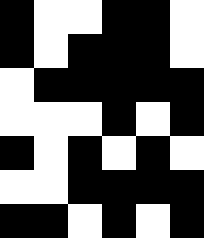[["black", "white", "white", "black", "black", "white"], ["black", "white", "black", "black", "black", "white"], ["white", "black", "black", "black", "black", "black"], ["white", "white", "white", "black", "white", "black"], ["black", "white", "black", "white", "black", "white"], ["white", "white", "black", "black", "black", "black"], ["black", "black", "white", "black", "white", "black"]]